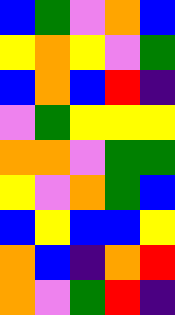[["blue", "green", "violet", "orange", "blue"], ["yellow", "orange", "yellow", "violet", "green"], ["blue", "orange", "blue", "red", "indigo"], ["violet", "green", "yellow", "yellow", "yellow"], ["orange", "orange", "violet", "green", "green"], ["yellow", "violet", "orange", "green", "blue"], ["blue", "yellow", "blue", "blue", "yellow"], ["orange", "blue", "indigo", "orange", "red"], ["orange", "violet", "green", "red", "indigo"]]